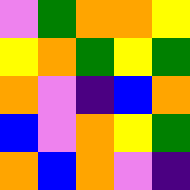[["violet", "green", "orange", "orange", "yellow"], ["yellow", "orange", "green", "yellow", "green"], ["orange", "violet", "indigo", "blue", "orange"], ["blue", "violet", "orange", "yellow", "green"], ["orange", "blue", "orange", "violet", "indigo"]]